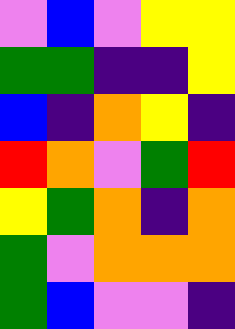[["violet", "blue", "violet", "yellow", "yellow"], ["green", "green", "indigo", "indigo", "yellow"], ["blue", "indigo", "orange", "yellow", "indigo"], ["red", "orange", "violet", "green", "red"], ["yellow", "green", "orange", "indigo", "orange"], ["green", "violet", "orange", "orange", "orange"], ["green", "blue", "violet", "violet", "indigo"]]